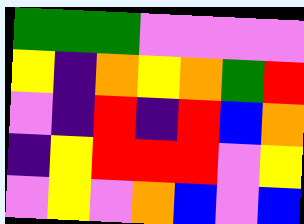[["green", "green", "green", "violet", "violet", "violet", "violet"], ["yellow", "indigo", "orange", "yellow", "orange", "green", "red"], ["violet", "indigo", "red", "indigo", "red", "blue", "orange"], ["indigo", "yellow", "red", "red", "red", "violet", "yellow"], ["violet", "yellow", "violet", "orange", "blue", "violet", "blue"]]